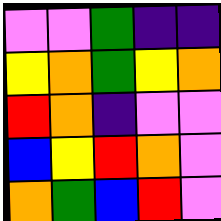[["violet", "violet", "green", "indigo", "indigo"], ["yellow", "orange", "green", "yellow", "orange"], ["red", "orange", "indigo", "violet", "violet"], ["blue", "yellow", "red", "orange", "violet"], ["orange", "green", "blue", "red", "violet"]]